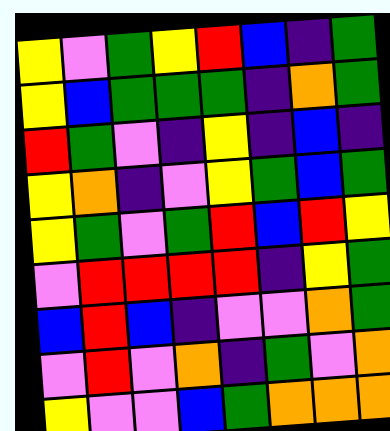[["yellow", "violet", "green", "yellow", "red", "blue", "indigo", "green"], ["yellow", "blue", "green", "green", "green", "indigo", "orange", "green"], ["red", "green", "violet", "indigo", "yellow", "indigo", "blue", "indigo"], ["yellow", "orange", "indigo", "violet", "yellow", "green", "blue", "green"], ["yellow", "green", "violet", "green", "red", "blue", "red", "yellow"], ["violet", "red", "red", "red", "red", "indigo", "yellow", "green"], ["blue", "red", "blue", "indigo", "violet", "violet", "orange", "green"], ["violet", "red", "violet", "orange", "indigo", "green", "violet", "orange"], ["yellow", "violet", "violet", "blue", "green", "orange", "orange", "orange"]]